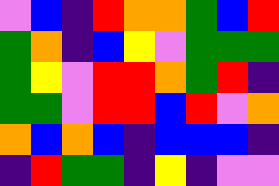[["violet", "blue", "indigo", "red", "orange", "orange", "green", "blue", "red"], ["green", "orange", "indigo", "blue", "yellow", "violet", "green", "green", "green"], ["green", "yellow", "violet", "red", "red", "orange", "green", "red", "indigo"], ["green", "green", "violet", "red", "red", "blue", "red", "violet", "orange"], ["orange", "blue", "orange", "blue", "indigo", "blue", "blue", "blue", "indigo"], ["indigo", "red", "green", "green", "indigo", "yellow", "indigo", "violet", "violet"]]